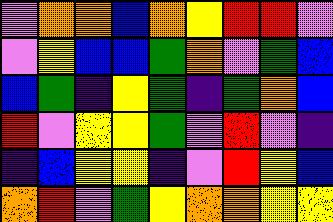[["violet", "orange", "orange", "blue", "orange", "yellow", "red", "red", "violet"], ["violet", "yellow", "blue", "blue", "green", "orange", "violet", "green", "blue"], ["blue", "green", "indigo", "yellow", "green", "indigo", "green", "orange", "blue"], ["red", "violet", "yellow", "yellow", "green", "violet", "red", "violet", "indigo"], ["indigo", "blue", "yellow", "yellow", "indigo", "violet", "red", "yellow", "blue"], ["orange", "red", "violet", "green", "yellow", "orange", "orange", "yellow", "yellow"]]